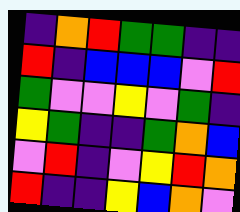[["indigo", "orange", "red", "green", "green", "indigo", "indigo"], ["red", "indigo", "blue", "blue", "blue", "violet", "red"], ["green", "violet", "violet", "yellow", "violet", "green", "indigo"], ["yellow", "green", "indigo", "indigo", "green", "orange", "blue"], ["violet", "red", "indigo", "violet", "yellow", "red", "orange"], ["red", "indigo", "indigo", "yellow", "blue", "orange", "violet"]]